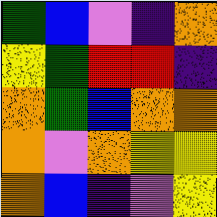[["green", "blue", "violet", "indigo", "orange"], ["yellow", "green", "red", "red", "indigo"], ["orange", "green", "blue", "orange", "orange"], ["orange", "violet", "orange", "yellow", "yellow"], ["orange", "blue", "indigo", "violet", "yellow"]]